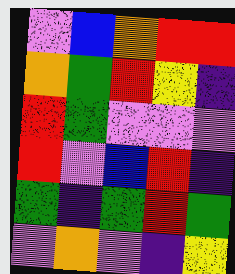[["violet", "blue", "orange", "red", "red"], ["orange", "green", "red", "yellow", "indigo"], ["red", "green", "violet", "violet", "violet"], ["red", "violet", "blue", "red", "indigo"], ["green", "indigo", "green", "red", "green"], ["violet", "orange", "violet", "indigo", "yellow"]]